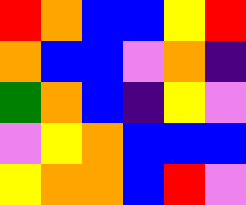[["red", "orange", "blue", "blue", "yellow", "red"], ["orange", "blue", "blue", "violet", "orange", "indigo"], ["green", "orange", "blue", "indigo", "yellow", "violet"], ["violet", "yellow", "orange", "blue", "blue", "blue"], ["yellow", "orange", "orange", "blue", "red", "violet"]]